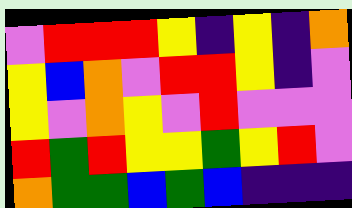[["violet", "red", "red", "red", "yellow", "indigo", "yellow", "indigo", "orange"], ["yellow", "blue", "orange", "violet", "red", "red", "yellow", "indigo", "violet"], ["yellow", "violet", "orange", "yellow", "violet", "red", "violet", "violet", "violet"], ["red", "green", "red", "yellow", "yellow", "green", "yellow", "red", "violet"], ["orange", "green", "green", "blue", "green", "blue", "indigo", "indigo", "indigo"]]